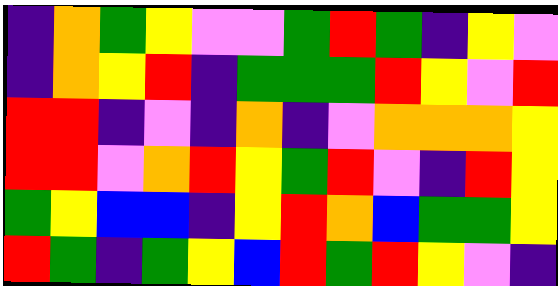[["indigo", "orange", "green", "yellow", "violet", "violet", "green", "red", "green", "indigo", "yellow", "violet"], ["indigo", "orange", "yellow", "red", "indigo", "green", "green", "green", "red", "yellow", "violet", "red"], ["red", "red", "indigo", "violet", "indigo", "orange", "indigo", "violet", "orange", "orange", "orange", "yellow"], ["red", "red", "violet", "orange", "red", "yellow", "green", "red", "violet", "indigo", "red", "yellow"], ["green", "yellow", "blue", "blue", "indigo", "yellow", "red", "orange", "blue", "green", "green", "yellow"], ["red", "green", "indigo", "green", "yellow", "blue", "red", "green", "red", "yellow", "violet", "indigo"]]